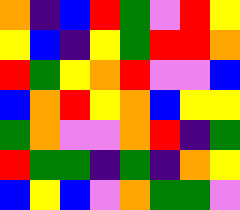[["orange", "indigo", "blue", "red", "green", "violet", "red", "yellow"], ["yellow", "blue", "indigo", "yellow", "green", "red", "red", "orange"], ["red", "green", "yellow", "orange", "red", "violet", "violet", "blue"], ["blue", "orange", "red", "yellow", "orange", "blue", "yellow", "yellow"], ["green", "orange", "violet", "violet", "orange", "red", "indigo", "green"], ["red", "green", "green", "indigo", "green", "indigo", "orange", "yellow"], ["blue", "yellow", "blue", "violet", "orange", "green", "green", "violet"]]